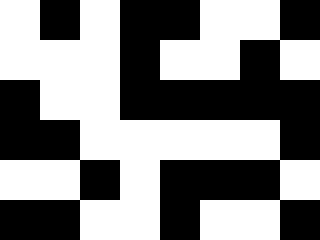[["white", "black", "white", "black", "black", "white", "white", "black"], ["white", "white", "white", "black", "white", "white", "black", "white"], ["black", "white", "white", "black", "black", "black", "black", "black"], ["black", "black", "white", "white", "white", "white", "white", "black"], ["white", "white", "black", "white", "black", "black", "black", "white"], ["black", "black", "white", "white", "black", "white", "white", "black"]]